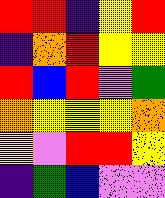[["red", "red", "indigo", "yellow", "red"], ["indigo", "orange", "red", "yellow", "yellow"], ["red", "blue", "red", "violet", "green"], ["orange", "yellow", "yellow", "yellow", "orange"], ["yellow", "violet", "red", "red", "yellow"], ["indigo", "green", "blue", "violet", "violet"]]